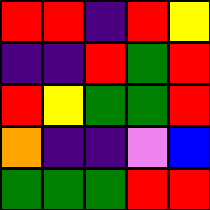[["red", "red", "indigo", "red", "yellow"], ["indigo", "indigo", "red", "green", "red"], ["red", "yellow", "green", "green", "red"], ["orange", "indigo", "indigo", "violet", "blue"], ["green", "green", "green", "red", "red"]]